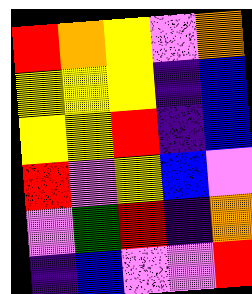[["red", "orange", "yellow", "violet", "orange"], ["yellow", "yellow", "yellow", "indigo", "blue"], ["yellow", "yellow", "red", "indigo", "blue"], ["red", "violet", "yellow", "blue", "violet"], ["violet", "green", "red", "indigo", "orange"], ["indigo", "blue", "violet", "violet", "red"]]